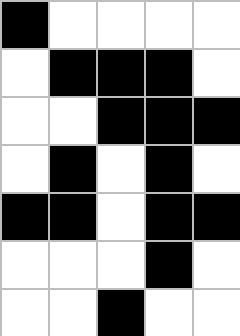[["black", "white", "white", "white", "white"], ["white", "black", "black", "black", "white"], ["white", "white", "black", "black", "black"], ["white", "black", "white", "black", "white"], ["black", "black", "white", "black", "black"], ["white", "white", "white", "black", "white"], ["white", "white", "black", "white", "white"]]